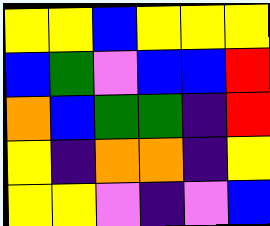[["yellow", "yellow", "blue", "yellow", "yellow", "yellow"], ["blue", "green", "violet", "blue", "blue", "red"], ["orange", "blue", "green", "green", "indigo", "red"], ["yellow", "indigo", "orange", "orange", "indigo", "yellow"], ["yellow", "yellow", "violet", "indigo", "violet", "blue"]]